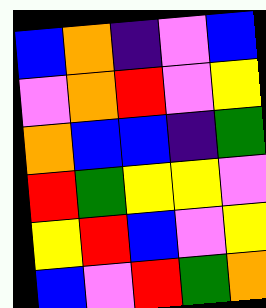[["blue", "orange", "indigo", "violet", "blue"], ["violet", "orange", "red", "violet", "yellow"], ["orange", "blue", "blue", "indigo", "green"], ["red", "green", "yellow", "yellow", "violet"], ["yellow", "red", "blue", "violet", "yellow"], ["blue", "violet", "red", "green", "orange"]]